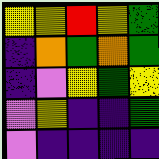[["yellow", "yellow", "red", "yellow", "green"], ["indigo", "orange", "green", "orange", "green"], ["indigo", "violet", "yellow", "green", "yellow"], ["violet", "yellow", "indigo", "indigo", "green"], ["violet", "indigo", "indigo", "indigo", "indigo"]]